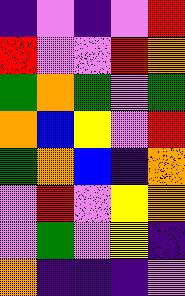[["indigo", "violet", "indigo", "violet", "red"], ["red", "violet", "violet", "red", "orange"], ["green", "orange", "green", "violet", "green"], ["orange", "blue", "yellow", "violet", "red"], ["green", "orange", "blue", "indigo", "orange"], ["violet", "red", "violet", "yellow", "orange"], ["violet", "green", "violet", "yellow", "indigo"], ["orange", "indigo", "indigo", "indigo", "violet"]]